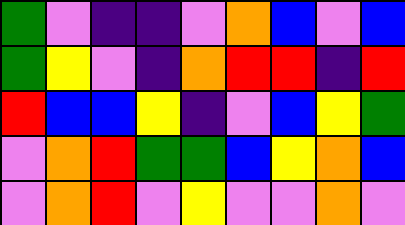[["green", "violet", "indigo", "indigo", "violet", "orange", "blue", "violet", "blue"], ["green", "yellow", "violet", "indigo", "orange", "red", "red", "indigo", "red"], ["red", "blue", "blue", "yellow", "indigo", "violet", "blue", "yellow", "green"], ["violet", "orange", "red", "green", "green", "blue", "yellow", "orange", "blue"], ["violet", "orange", "red", "violet", "yellow", "violet", "violet", "orange", "violet"]]